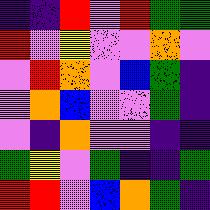[["indigo", "indigo", "red", "violet", "red", "green", "green"], ["red", "violet", "yellow", "violet", "violet", "orange", "violet"], ["violet", "red", "orange", "violet", "blue", "green", "indigo"], ["violet", "orange", "blue", "violet", "violet", "green", "indigo"], ["violet", "indigo", "orange", "violet", "violet", "indigo", "indigo"], ["green", "yellow", "violet", "green", "indigo", "indigo", "green"], ["red", "red", "violet", "blue", "orange", "green", "indigo"]]